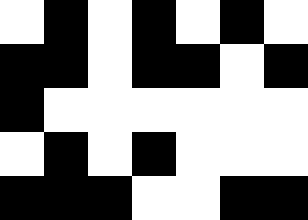[["white", "black", "white", "black", "white", "black", "white"], ["black", "black", "white", "black", "black", "white", "black"], ["black", "white", "white", "white", "white", "white", "white"], ["white", "black", "white", "black", "white", "white", "white"], ["black", "black", "black", "white", "white", "black", "black"]]